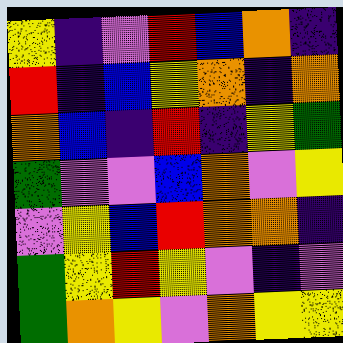[["yellow", "indigo", "violet", "red", "blue", "orange", "indigo"], ["red", "indigo", "blue", "yellow", "orange", "indigo", "orange"], ["orange", "blue", "indigo", "red", "indigo", "yellow", "green"], ["green", "violet", "violet", "blue", "orange", "violet", "yellow"], ["violet", "yellow", "blue", "red", "orange", "orange", "indigo"], ["green", "yellow", "red", "yellow", "violet", "indigo", "violet"], ["green", "orange", "yellow", "violet", "orange", "yellow", "yellow"]]